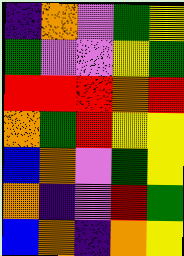[["indigo", "orange", "violet", "green", "yellow"], ["green", "violet", "violet", "yellow", "green"], ["red", "red", "red", "orange", "red"], ["orange", "green", "red", "yellow", "yellow"], ["blue", "orange", "violet", "green", "yellow"], ["orange", "indigo", "violet", "red", "green"], ["blue", "orange", "indigo", "orange", "yellow"]]